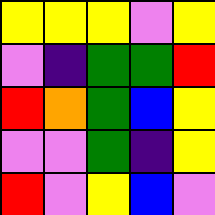[["yellow", "yellow", "yellow", "violet", "yellow"], ["violet", "indigo", "green", "green", "red"], ["red", "orange", "green", "blue", "yellow"], ["violet", "violet", "green", "indigo", "yellow"], ["red", "violet", "yellow", "blue", "violet"]]